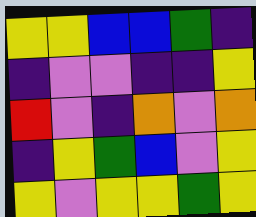[["yellow", "yellow", "blue", "blue", "green", "indigo"], ["indigo", "violet", "violet", "indigo", "indigo", "yellow"], ["red", "violet", "indigo", "orange", "violet", "orange"], ["indigo", "yellow", "green", "blue", "violet", "yellow"], ["yellow", "violet", "yellow", "yellow", "green", "yellow"]]